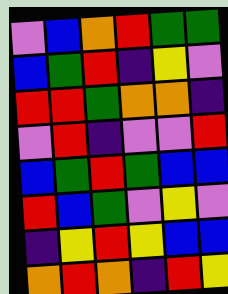[["violet", "blue", "orange", "red", "green", "green"], ["blue", "green", "red", "indigo", "yellow", "violet"], ["red", "red", "green", "orange", "orange", "indigo"], ["violet", "red", "indigo", "violet", "violet", "red"], ["blue", "green", "red", "green", "blue", "blue"], ["red", "blue", "green", "violet", "yellow", "violet"], ["indigo", "yellow", "red", "yellow", "blue", "blue"], ["orange", "red", "orange", "indigo", "red", "yellow"]]